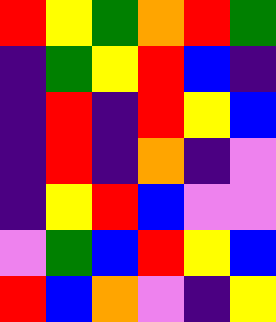[["red", "yellow", "green", "orange", "red", "green"], ["indigo", "green", "yellow", "red", "blue", "indigo"], ["indigo", "red", "indigo", "red", "yellow", "blue"], ["indigo", "red", "indigo", "orange", "indigo", "violet"], ["indigo", "yellow", "red", "blue", "violet", "violet"], ["violet", "green", "blue", "red", "yellow", "blue"], ["red", "blue", "orange", "violet", "indigo", "yellow"]]